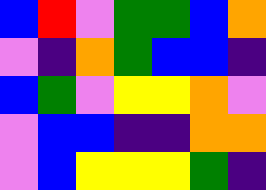[["blue", "red", "violet", "green", "green", "blue", "orange"], ["violet", "indigo", "orange", "green", "blue", "blue", "indigo"], ["blue", "green", "violet", "yellow", "yellow", "orange", "violet"], ["violet", "blue", "blue", "indigo", "indigo", "orange", "orange"], ["violet", "blue", "yellow", "yellow", "yellow", "green", "indigo"]]